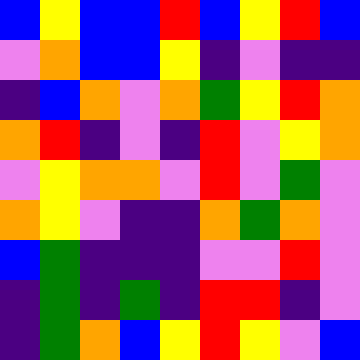[["blue", "yellow", "blue", "blue", "red", "blue", "yellow", "red", "blue"], ["violet", "orange", "blue", "blue", "yellow", "indigo", "violet", "indigo", "indigo"], ["indigo", "blue", "orange", "violet", "orange", "green", "yellow", "red", "orange"], ["orange", "red", "indigo", "violet", "indigo", "red", "violet", "yellow", "orange"], ["violet", "yellow", "orange", "orange", "violet", "red", "violet", "green", "violet"], ["orange", "yellow", "violet", "indigo", "indigo", "orange", "green", "orange", "violet"], ["blue", "green", "indigo", "indigo", "indigo", "violet", "violet", "red", "violet"], ["indigo", "green", "indigo", "green", "indigo", "red", "red", "indigo", "violet"], ["indigo", "green", "orange", "blue", "yellow", "red", "yellow", "violet", "blue"]]